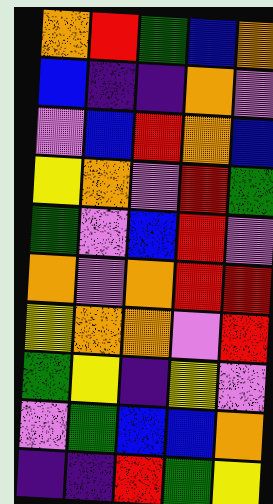[["orange", "red", "green", "blue", "orange"], ["blue", "indigo", "indigo", "orange", "violet"], ["violet", "blue", "red", "orange", "blue"], ["yellow", "orange", "violet", "red", "green"], ["green", "violet", "blue", "red", "violet"], ["orange", "violet", "orange", "red", "red"], ["yellow", "orange", "orange", "violet", "red"], ["green", "yellow", "indigo", "yellow", "violet"], ["violet", "green", "blue", "blue", "orange"], ["indigo", "indigo", "red", "green", "yellow"]]